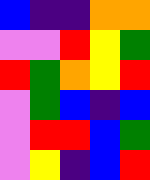[["blue", "indigo", "indigo", "orange", "orange"], ["violet", "violet", "red", "yellow", "green"], ["red", "green", "orange", "yellow", "red"], ["violet", "green", "blue", "indigo", "blue"], ["violet", "red", "red", "blue", "green"], ["violet", "yellow", "indigo", "blue", "red"]]